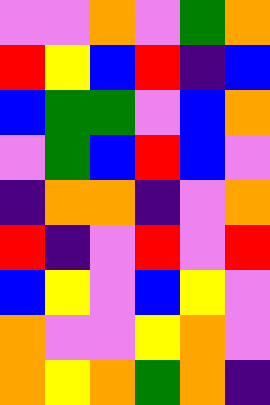[["violet", "violet", "orange", "violet", "green", "orange"], ["red", "yellow", "blue", "red", "indigo", "blue"], ["blue", "green", "green", "violet", "blue", "orange"], ["violet", "green", "blue", "red", "blue", "violet"], ["indigo", "orange", "orange", "indigo", "violet", "orange"], ["red", "indigo", "violet", "red", "violet", "red"], ["blue", "yellow", "violet", "blue", "yellow", "violet"], ["orange", "violet", "violet", "yellow", "orange", "violet"], ["orange", "yellow", "orange", "green", "orange", "indigo"]]